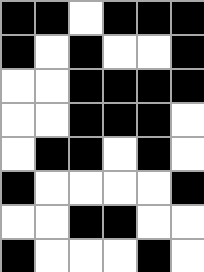[["black", "black", "white", "black", "black", "black"], ["black", "white", "black", "white", "white", "black"], ["white", "white", "black", "black", "black", "black"], ["white", "white", "black", "black", "black", "white"], ["white", "black", "black", "white", "black", "white"], ["black", "white", "white", "white", "white", "black"], ["white", "white", "black", "black", "white", "white"], ["black", "white", "white", "white", "black", "white"]]